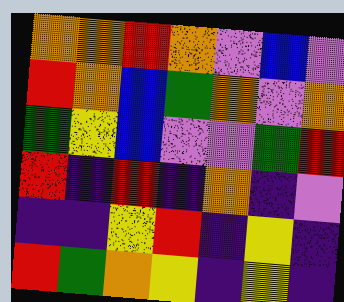[["orange", "orange", "red", "orange", "violet", "blue", "violet"], ["red", "orange", "blue", "green", "orange", "violet", "orange"], ["green", "yellow", "blue", "violet", "violet", "green", "red"], ["red", "indigo", "red", "indigo", "orange", "indigo", "violet"], ["indigo", "indigo", "yellow", "red", "indigo", "yellow", "indigo"], ["red", "green", "orange", "yellow", "indigo", "yellow", "indigo"]]